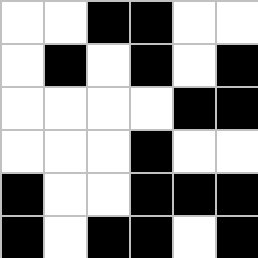[["white", "white", "black", "black", "white", "white"], ["white", "black", "white", "black", "white", "black"], ["white", "white", "white", "white", "black", "black"], ["white", "white", "white", "black", "white", "white"], ["black", "white", "white", "black", "black", "black"], ["black", "white", "black", "black", "white", "black"]]